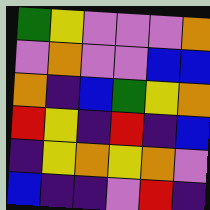[["green", "yellow", "violet", "violet", "violet", "orange"], ["violet", "orange", "violet", "violet", "blue", "blue"], ["orange", "indigo", "blue", "green", "yellow", "orange"], ["red", "yellow", "indigo", "red", "indigo", "blue"], ["indigo", "yellow", "orange", "yellow", "orange", "violet"], ["blue", "indigo", "indigo", "violet", "red", "indigo"]]